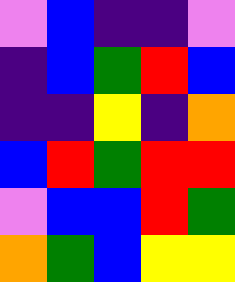[["violet", "blue", "indigo", "indigo", "violet"], ["indigo", "blue", "green", "red", "blue"], ["indigo", "indigo", "yellow", "indigo", "orange"], ["blue", "red", "green", "red", "red"], ["violet", "blue", "blue", "red", "green"], ["orange", "green", "blue", "yellow", "yellow"]]